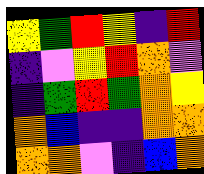[["yellow", "green", "red", "yellow", "indigo", "red"], ["indigo", "violet", "yellow", "red", "orange", "violet"], ["indigo", "green", "red", "green", "orange", "yellow"], ["orange", "blue", "indigo", "indigo", "orange", "orange"], ["orange", "orange", "violet", "indigo", "blue", "orange"]]